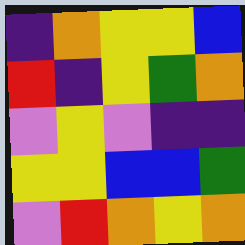[["indigo", "orange", "yellow", "yellow", "blue"], ["red", "indigo", "yellow", "green", "orange"], ["violet", "yellow", "violet", "indigo", "indigo"], ["yellow", "yellow", "blue", "blue", "green"], ["violet", "red", "orange", "yellow", "orange"]]